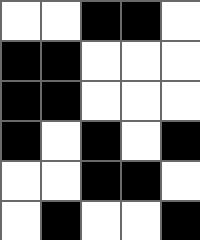[["white", "white", "black", "black", "white"], ["black", "black", "white", "white", "white"], ["black", "black", "white", "white", "white"], ["black", "white", "black", "white", "black"], ["white", "white", "black", "black", "white"], ["white", "black", "white", "white", "black"]]